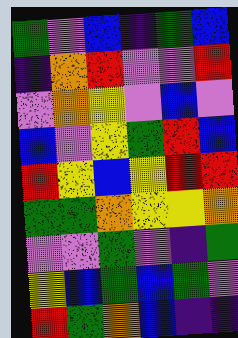[["green", "violet", "blue", "indigo", "green", "blue"], ["indigo", "orange", "red", "violet", "violet", "red"], ["violet", "orange", "yellow", "violet", "blue", "violet"], ["blue", "violet", "yellow", "green", "red", "blue"], ["red", "yellow", "blue", "yellow", "red", "red"], ["green", "green", "orange", "yellow", "yellow", "orange"], ["violet", "violet", "green", "violet", "indigo", "green"], ["yellow", "blue", "green", "blue", "green", "violet"], ["red", "green", "orange", "blue", "indigo", "indigo"]]